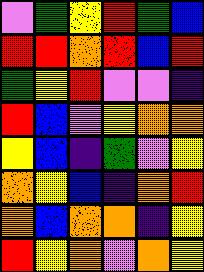[["violet", "green", "yellow", "red", "green", "blue"], ["red", "red", "orange", "red", "blue", "red"], ["green", "yellow", "red", "violet", "violet", "indigo"], ["red", "blue", "violet", "yellow", "orange", "orange"], ["yellow", "blue", "indigo", "green", "violet", "yellow"], ["orange", "yellow", "blue", "indigo", "orange", "red"], ["orange", "blue", "orange", "orange", "indigo", "yellow"], ["red", "yellow", "orange", "violet", "orange", "yellow"]]